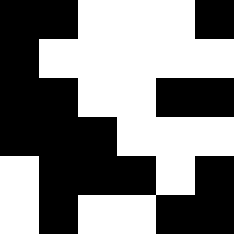[["black", "black", "white", "white", "white", "black"], ["black", "white", "white", "white", "white", "white"], ["black", "black", "white", "white", "black", "black"], ["black", "black", "black", "white", "white", "white"], ["white", "black", "black", "black", "white", "black"], ["white", "black", "white", "white", "black", "black"]]